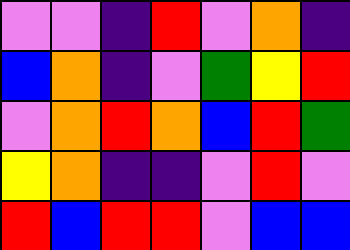[["violet", "violet", "indigo", "red", "violet", "orange", "indigo"], ["blue", "orange", "indigo", "violet", "green", "yellow", "red"], ["violet", "orange", "red", "orange", "blue", "red", "green"], ["yellow", "orange", "indigo", "indigo", "violet", "red", "violet"], ["red", "blue", "red", "red", "violet", "blue", "blue"]]